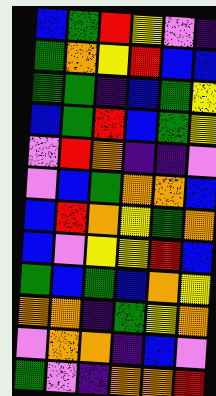[["blue", "green", "red", "yellow", "violet", "indigo"], ["green", "orange", "yellow", "red", "blue", "blue"], ["green", "green", "indigo", "blue", "green", "yellow"], ["blue", "green", "red", "blue", "green", "yellow"], ["violet", "red", "orange", "indigo", "indigo", "violet"], ["violet", "blue", "green", "orange", "orange", "blue"], ["blue", "red", "orange", "yellow", "green", "orange"], ["blue", "violet", "yellow", "yellow", "red", "blue"], ["green", "blue", "green", "blue", "orange", "yellow"], ["orange", "orange", "indigo", "green", "yellow", "orange"], ["violet", "orange", "orange", "indigo", "blue", "violet"], ["green", "violet", "indigo", "orange", "orange", "red"]]